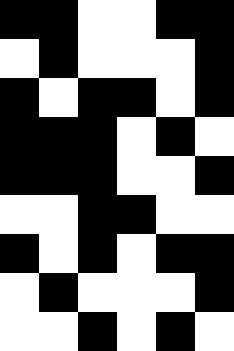[["black", "black", "white", "white", "black", "black"], ["white", "black", "white", "white", "white", "black"], ["black", "white", "black", "black", "white", "black"], ["black", "black", "black", "white", "black", "white"], ["black", "black", "black", "white", "white", "black"], ["white", "white", "black", "black", "white", "white"], ["black", "white", "black", "white", "black", "black"], ["white", "black", "white", "white", "white", "black"], ["white", "white", "black", "white", "black", "white"]]